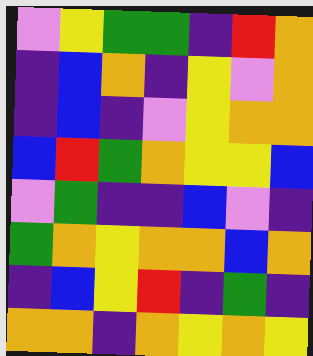[["violet", "yellow", "green", "green", "indigo", "red", "orange"], ["indigo", "blue", "orange", "indigo", "yellow", "violet", "orange"], ["indigo", "blue", "indigo", "violet", "yellow", "orange", "orange"], ["blue", "red", "green", "orange", "yellow", "yellow", "blue"], ["violet", "green", "indigo", "indigo", "blue", "violet", "indigo"], ["green", "orange", "yellow", "orange", "orange", "blue", "orange"], ["indigo", "blue", "yellow", "red", "indigo", "green", "indigo"], ["orange", "orange", "indigo", "orange", "yellow", "orange", "yellow"]]